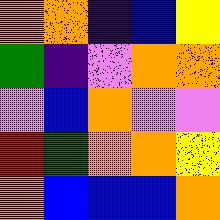[["orange", "orange", "indigo", "blue", "yellow"], ["green", "indigo", "violet", "orange", "orange"], ["violet", "blue", "orange", "violet", "violet"], ["red", "green", "orange", "orange", "yellow"], ["orange", "blue", "blue", "blue", "orange"]]